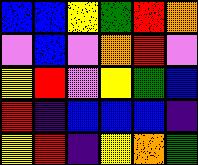[["blue", "blue", "yellow", "green", "red", "orange"], ["violet", "blue", "violet", "orange", "red", "violet"], ["yellow", "red", "violet", "yellow", "green", "blue"], ["red", "indigo", "blue", "blue", "blue", "indigo"], ["yellow", "red", "indigo", "yellow", "orange", "green"]]